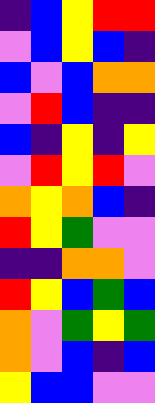[["indigo", "blue", "yellow", "red", "red"], ["violet", "blue", "yellow", "blue", "indigo"], ["blue", "violet", "blue", "orange", "orange"], ["violet", "red", "blue", "indigo", "indigo"], ["blue", "indigo", "yellow", "indigo", "yellow"], ["violet", "red", "yellow", "red", "violet"], ["orange", "yellow", "orange", "blue", "indigo"], ["red", "yellow", "green", "violet", "violet"], ["indigo", "indigo", "orange", "orange", "violet"], ["red", "yellow", "blue", "green", "blue"], ["orange", "violet", "green", "yellow", "green"], ["orange", "violet", "blue", "indigo", "blue"], ["yellow", "blue", "blue", "violet", "violet"]]